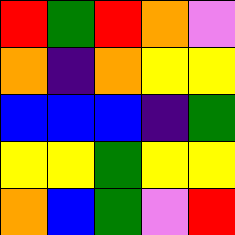[["red", "green", "red", "orange", "violet"], ["orange", "indigo", "orange", "yellow", "yellow"], ["blue", "blue", "blue", "indigo", "green"], ["yellow", "yellow", "green", "yellow", "yellow"], ["orange", "blue", "green", "violet", "red"]]